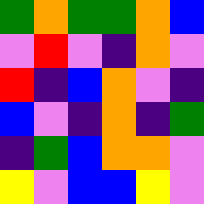[["green", "orange", "green", "green", "orange", "blue"], ["violet", "red", "violet", "indigo", "orange", "violet"], ["red", "indigo", "blue", "orange", "violet", "indigo"], ["blue", "violet", "indigo", "orange", "indigo", "green"], ["indigo", "green", "blue", "orange", "orange", "violet"], ["yellow", "violet", "blue", "blue", "yellow", "violet"]]